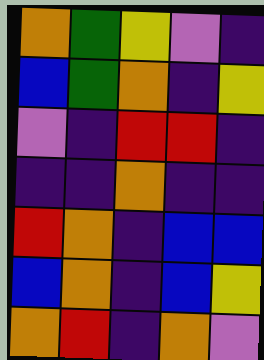[["orange", "green", "yellow", "violet", "indigo"], ["blue", "green", "orange", "indigo", "yellow"], ["violet", "indigo", "red", "red", "indigo"], ["indigo", "indigo", "orange", "indigo", "indigo"], ["red", "orange", "indigo", "blue", "blue"], ["blue", "orange", "indigo", "blue", "yellow"], ["orange", "red", "indigo", "orange", "violet"]]